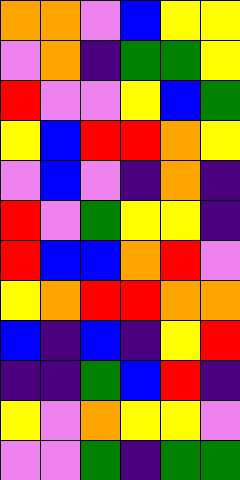[["orange", "orange", "violet", "blue", "yellow", "yellow"], ["violet", "orange", "indigo", "green", "green", "yellow"], ["red", "violet", "violet", "yellow", "blue", "green"], ["yellow", "blue", "red", "red", "orange", "yellow"], ["violet", "blue", "violet", "indigo", "orange", "indigo"], ["red", "violet", "green", "yellow", "yellow", "indigo"], ["red", "blue", "blue", "orange", "red", "violet"], ["yellow", "orange", "red", "red", "orange", "orange"], ["blue", "indigo", "blue", "indigo", "yellow", "red"], ["indigo", "indigo", "green", "blue", "red", "indigo"], ["yellow", "violet", "orange", "yellow", "yellow", "violet"], ["violet", "violet", "green", "indigo", "green", "green"]]